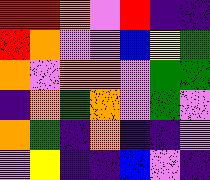[["red", "red", "orange", "violet", "red", "indigo", "indigo"], ["red", "orange", "violet", "violet", "blue", "yellow", "green"], ["orange", "violet", "orange", "orange", "violet", "green", "green"], ["indigo", "orange", "green", "orange", "violet", "green", "violet"], ["orange", "green", "indigo", "orange", "indigo", "indigo", "violet"], ["violet", "yellow", "indigo", "indigo", "blue", "violet", "indigo"]]